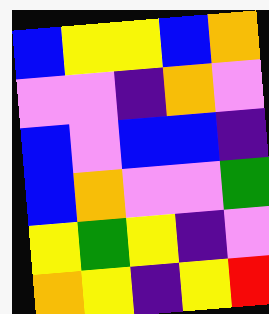[["blue", "yellow", "yellow", "blue", "orange"], ["violet", "violet", "indigo", "orange", "violet"], ["blue", "violet", "blue", "blue", "indigo"], ["blue", "orange", "violet", "violet", "green"], ["yellow", "green", "yellow", "indigo", "violet"], ["orange", "yellow", "indigo", "yellow", "red"]]